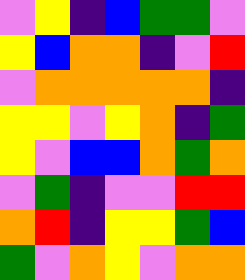[["violet", "yellow", "indigo", "blue", "green", "green", "violet"], ["yellow", "blue", "orange", "orange", "indigo", "violet", "red"], ["violet", "orange", "orange", "orange", "orange", "orange", "indigo"], ["yellow", "yellow", "violet", "yellow", "orange", "indigo", "green"], ["yellow", "violet", "blue", "blue", "orange", "green", "orange"], ["violet", "green", "indigo", "violet", "violet", "red", "red"], ["orange", "red", "indigo", "yellow", "yellow", "green", "blue"], ["green", "violet", "orange", "yellow", "violet", "orange", "orange"]]